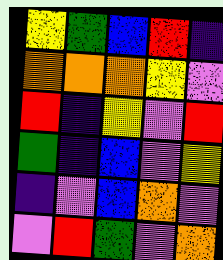[["yellow", "green", "blue", "red", "indigo"], ["orange", "orange", "orange", "yellow", "violet"], ["red", "indigo", "yellow", "violet", "red"], ["green", "indigo", "blue", "violet", "yellow"], ["indigo", "violet", "blue", "orange", "violet"], ["violet", "red", "green", "violet", "orange"]]